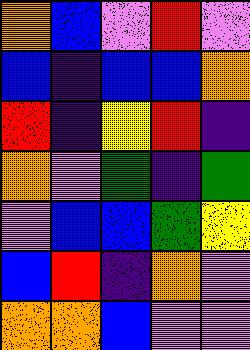[["orange", "blue", "violet", "red", "violet"], ["blue", "indigo", "blue", "blue", "orange"], ["red", "indigo", "yellow", "red", "indigo"], ["orange", "violet", "green", "indigo", "green"], ["violet", "blue", "blue", "green", "yellow"], ["blue", "red", "indigo", "orange", "violet"], ["orange", "orange", "blue", "violet", "violet"]]